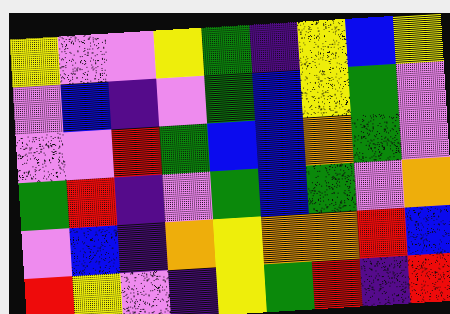[["yellow", "violet", "violet", "yellow", "green", "indigo", "yellow", "blue", "yellow"], ["violet", "blue", "indigo", "violet", "green", "blue", "yellow", "green", "violet"], ["violet", "violet", "red", "green", "blue", "blue", "orange", "green", "violet"], ["green", "red", "indigo", "violet", "green", "blue", "green", "violet", "orange"], ["violet", "blue", "indigo", "orange", "yellow", "orange", "orange", "red", "blue"], ["red", "yellow", "violet", "indigo", "yellow", "green", "red", "indigo", "red"]]